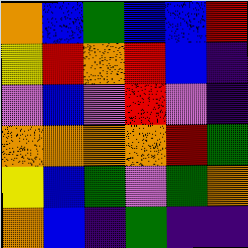[["orange", "blue", "green", "blue", "blue", "red"], ["yellow", "red", "orange", "red", "blue", "indigo"], ["violet", "blue", "violet", "red", "violet", "indigo"], ["orange", "orange", "orange", "orange", "red", "green"], ["yellow", "blue", "green", "violet", "green", "orange"], ["orange", "blue", "indigo", "green", "indigo", "indigo"]]